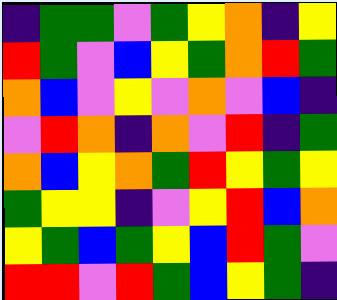[["indigo", "green", "green", "violet", "green", "yellow", "orange", "indigo", "yellow"], ["red", "green", "violet", "blue", "yellow", "green", "orange", "red", "green"], ["orange", "blue", "violet", "yellow", "violet", "orange", "violet", "blue", "indigo"], ["violet", "red", "orange", "indigo", "orange", "violet", "red", "indigo", "green"], ["orange", "blue", "yellow", "orange", "green", "red", "yellow", "green", "yellow"], ["green", "yellow", "yellow", "indigo", "violet", "yellow", "red", "blue", "orange"], ["yellow", "green", "blue", "green", "yellow", "blue", "red", "green", "violet"], ["red", "red", "violet", "red", "green", "blue", "yellow", "green", "indigo"]]